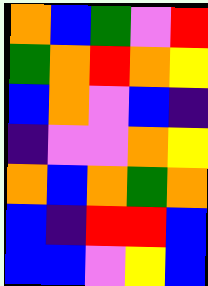[["orange", "blue", "green", "violet", "red"], ["green", "orange", "red", "orange", "yellow"], ["blue", "orange", "violet", "blue", "indigo"], ["indigo", "violet", "violet", "orange", "yellow"], ["orange", "blue", "orange", "green", "orange"], ["blue", "indigo", "red", "red", "blue"], ["blue", "blue", "violet", "yellow", "blue"]]